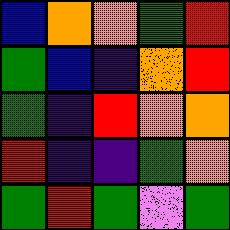[["blue", "orange", "orange", "green", "red"], ["green", "blue", "indigo", "orange", "red"], ["green", "indigo", "red", "orange", "orange"], ["red", "indigo", "indigo", "green", "orange"], ["green", "red", "green", "violet", "green"]]